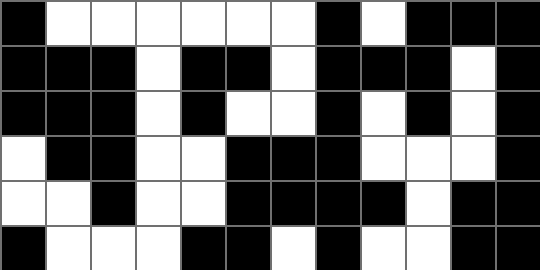[["black", "white", "white", "white", "white", "white", "white", "black", "white", "black", "black", "black"], ["black", "black", "black", "white", "black", "black", "white", "black", "black", "black", "white", "black"], ["black", "black", "black", "white", "black", "white", "white", "black", "white", "black", "white", "black"], ["white", "black", "black", "white", "white", "black", "black", "black", "white", "white", "white", "black"], ["white", "white", "black", "white", "white", "black", "black", "black", "black", "white", "black", "black"], ["black", "white", "white", "white", "black", "black", "white", "black", "white", "white", "black", "black"]]